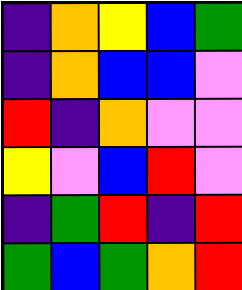[["indigo", "orange", "yellow", "blue", "green"], ["indigo", "orange", "blue", "blue", "violet"], ["red", "indigo", "orange", "violet", "violet"], ["yellow", "violet", "blue", "red", "violet"], ["indigo", "green", "red", "indigo", "red"], ["green", "blue", "green", "orange", "red"]]